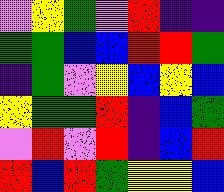[["violet", "yellow", "green", "violet", "red", "indigo", "indigo"], ["green", "green", "blue", "blue", "red", "red", "green"], ["indigo", "green", "violet", "yellow", "blue", "yellow", "blue"], ["yellow", "green", "green", "red", "indigo", "blue", "green"], ["violet", "red", "violet", "red", "indigo", "blue", "red"], ["red", "blue", "red", "green", "yellow", "yellow", "blue"]]